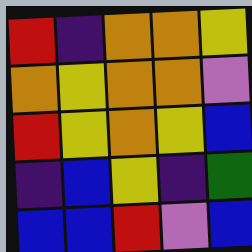[["red", "indigo", "orange", "orange", "yellow"], ["orange", "yellow", "orange", "orange", "violet"], ["red", "yellow", "orange", "yellow", "blue"], ["indigo", "blue", "yellow", "indigo", "green"], ["blue", "blue", "red", "violet", "blue"]]